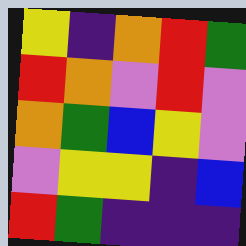[["yellow", "indigo", "orange", "red", "green"], ["red", "orange", "violet", "red", "violet"], ["orange", "green", "blue", "yellow", "violet"], ["violet", "yellow", "yellow", "indigo", "blue"], ["red", "green", "indigo", "indigo", "indigo"]]